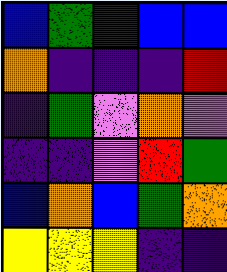[["blue", "green", "indigo", "blue", "blue"], ["orange", "indigo", "indigo", "indigo", "red"], ["indigo", "green", "violet", "orange", "violet"], ["indigo", "indigo", "violet", "red", "green"], ["blue", "orange", "blue", "green", "orange"], ["yellow", "yellow", "yellow", "indigo", "indigo"]]